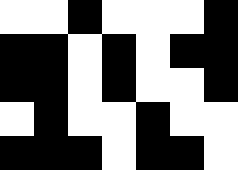[["white", "white", "black", "white", "white", "white", "black"], ["black", "black", "white", "black", "white", "black", "black"], ["black", "black", "white", "black", "white", "white", "black"], ["white", "black", "white", "white", "black", "white", "white"], ["black", "black", "black", "white", "black", "black", "white"]]